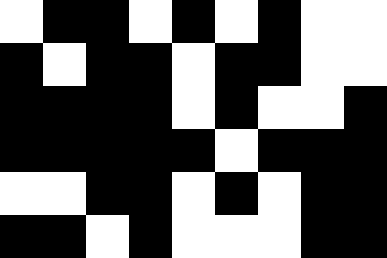[["white", "black", "black", "white", "black", "white", "black", "white", "white"], ["black", "white", "black", "black", "white", "black", "black", "white", "white"], ["black", "black", "black", "black", "white", "black", "white", "white", "black"], ["black", "black", "black", "black", "black", "white", "black", "black", "black"], ["white", "white", "black", "black", "white", "black", "white", "black", "black"], ["black", "black", "white", "black", "white", "white", "white", "black", "black"]]